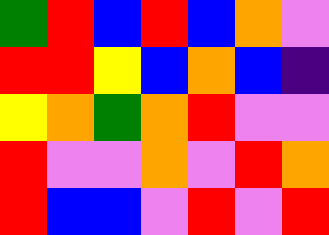[["green", "red", "blue", "red", "blue", "orange", "violet"], ["red", "red", "yellow", "blue", "orange", "blue", "indigo"], ["yellow", "orange", "green", "orange", "red", "violet", "violet"], ["red", "violet", "violet", "orange", "violet", "red", "orange"], ["red", "blue", "blue", "violet", "red", "violet", "red"]]